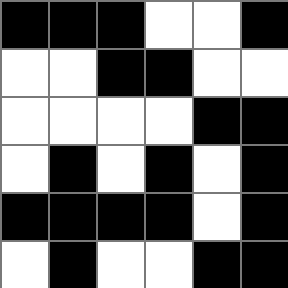[["black", "black", "black", "white", "white", "black"], ["white", "white", "black", "black", "white", "white"], ["white", "white", "white", "white", "black", "black"], ["white", "black", "white", "black", "white", "black"], ["black", "black", "black", "black", "white", "black"], ["white", "black", "white", "white", "black", "black"]]